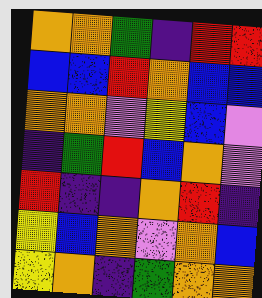[["orange", "orange", "green", "indigo", "red", "red"], ["blue", "blue", "red", "orange", "blue", "blue"], ["orange", "orange", "violet", "yellow", "blue", "violet"], ["indigo", "green", "red", "blue", "orange", "violet"], ["red", "indigo", "indigo", "orange", "red", "indigo"], ["yellow", "blue", "orange", "violet", "orange", "blue"], ["yellow", "orange", "indigo", "green", "orange", "orange"]]